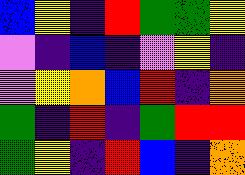[["blue", "yellow", "indigo", "red", "green", "green", "yellow"], ["violet", "indigo", "blue", "indigo", "violet", "yellow", "indigo"], ["violet", "yellow", "orange", "blue", "red", "indigo", "orange"], ["green", "indigo", "red", "indigo", "green", "red", "red"], ["green", "yellow", "indigo", "red", "blue", "indigo", "orange"]]